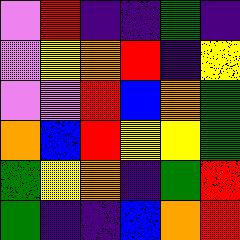[["violet", "red", "indigo", "indigo", "green", "indigo"], ["violet", "yellow", "orange", "red", "indigo", "yellow"], ["violet", "violet", "red", "blue", "orange", "green"], ["orange", "blue", "red", "yellow", "yellow", "green"], ["green", "yellow", "orange", "indigo", "green", "red"], ["green", "indigo", "indigo", "blue", "orange", "red"]]